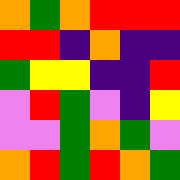[["orange", "green", "orange", "red", "red", "red"], ["red", "red", "indigo", "orange", "indigo", "indigo"], ["green", "yellow", "yellow", "indigo", "indigo", "red"], ["violet", "red", "green", "violet", "indigo", "yellow"], ["violet", "violet", "green", "orange", "green", "violet"], ["orange", "red", "green", "red", "orange", "green"]]